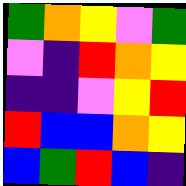[["green", "orange", "yellow", "violet", "green"], ["violet", "indigo", "red", "orange", "yellow"], ["indigo", "indigo", "violet", "yellow", "red"], ["red", "blue", "blue", "orange", "yellow"], ["blue", "green", "red", "blue", "indigo"]]